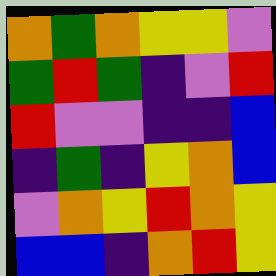[["orange", "green", "orange", "yellow", "yellow", "violet"], ["green", "red", "green", "indigo", "violet", "red"], ["red", "violet", "violet", "indigo", "indigo", "blue"], ["indigo", "green", "indigo", "yellow", "orange", "blue"], ["violet", "orange", "yellow", "red", "orange", "yellow"], ["blue", "blue", "indigo", "orange", "red", "yellow"]]